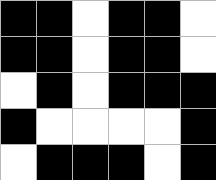[["black", "black", "white", "black", "black", "white"], ["black", "black", "white", "black", "black", "white"], ["white", "black", "white", "black", "black", "black"], ["black", "white", "white", "white", "white", "black"], ["white", "black", "black", "black", "white", "black"]]